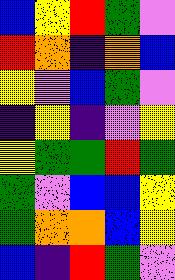[["blue", "yellow", "red", "green", "violet"], ["red", "orange", "indigo", "orange", "blue"], ["yellow", "violet", "blue", "green", "violet"], ["indigo", "yellow", "indigo", "violet", "yellow"], ["yellow", "green", "green", "red", "green"], ["green", "violet", "blue", "blue", "yellow"], ["green", "orange", "orange", "blue", "yellow"], ["blue", "indigo", "red", "green", "violet"]]